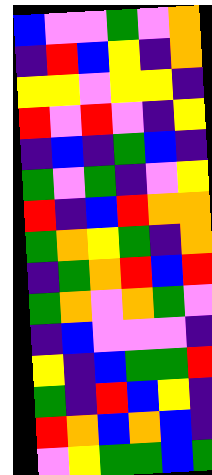[["blue", "violet", "violet", "green", "violet", "orange"], ["indigo", "red", "blue", "yellow", "indigo", "orange"], ["yellow", "yellow", "violet", "yellow", "yellow", "indigo"], ["red", "violet", "red", "violet", "indigo", "yellow"], ["indigo", "blue", "indigo", "green", "blue", "indigo"], ["green", "violet", "green", "indigo", "violet", "yellow"], ["red", "indigo", "blue", "red", "orange", "orange"], ["green", "orange", "yellow", "green", "indigo", "orange"], ["indigo", "green", "orange", "red", "blue", "red"], ["green", "orange", "violet", "orange", "green", "violet"], ["indigo", "blue", "violet", "violet", "violet", "indigo"], ["yellow", "indigo", "blue", "green", "green", "red"], ["green", "indigo", "red", "blue", "yellow", "indigo"], ["red", "orange", "blue", "orange", "blue", "indigo"], ["violet", "yellow", "green", "green", "blue", "green"]]